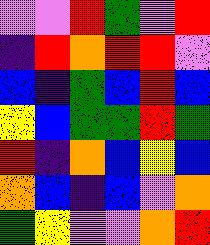[["violet", "violet", "red", "green", "violet", "red"], ["indigo", "red", "orange", "red", "red", "violet"], ["blue", "indigo", "green", "blue", "red", "blue"], ["yellow", "blue", "green", "green", "red", "green"], ["red", "indigo", "orange", "blue", "yellow", "blue"], ["orange", "blue", "indigo", "blue", "violet", "orange"], ["green", "yellow", "violet", "violet", "orange", "red"]]